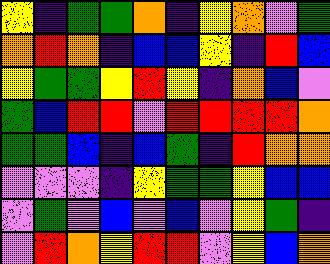[["yellow", "indigo", "green", "green", "orange", "indigo", "yellow", "orange", "violet", "green"], ["orange", "red", "orange", "indigo", "blue", "blue", "yellow", "indigo", "red", "blue"], ["yellow", "green", "green", "yellow", "red", "yellow", "indigo", "orange", "blue", "violet"], ["green", "blue", "red", "red", "violet", "red", "red", "red", "red", "orange"], ["green", "green", "blue", "indigo", "blue", "green", "indigo", "red", "orange", "orange"], ["violet", "violet", "violet", "indigo", "yellow", "green", "green", "yellow", "blue", "blue"], ["violet", "green", "violet", "blue", "violet", "blue", "violet", "yellow", "green", "indigo"], ["violet", "red", "orange", "yellow", "red", "red", "violet", "yellow", "blue", "orange"]]